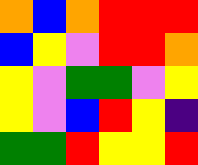[["orange", "blue", "orange", "red", "red", "red"], ["blue", "yellow", "violet", "red", "red", "orange"], ["yellow", "violet", "green", "green", "violet", "yellow"], ["yellow", "violet", "blue", "red", "yellow", "indigo"], ["green", "green", "red", "yellow", "yellow", "red"]]